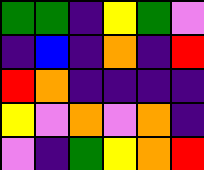[["green", "green", "indigo", "yellow", "green", "violet"], ["indigo", "blue", "indigo", "orange", "indigo", "red"], ["red", "orange", "indigo", "indigo", "indigo", "indigo"], ["yellow", "violet", "orange", "violet", "orange", "indigo"], ["violet", "indigo", "green", "yellow", "orange", "red"]]